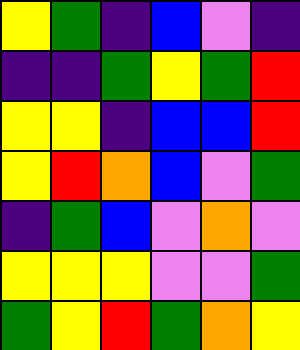[["yellow", "green", "indigo", "blue", "violet", "indigo"], ["indigo", "indigo", "green", "yellow", "green", "red"], ["yellow", "yellow", "indigo", "blue", "blue", "red"], ["yellow", "red", "orange", "blue", "violet", "green"], ["indigo", "green", "blue", "violet", "orange", "violet"], ["yellow", "yellow", "yellow", "violet", "violet", "green"], ["green", "yellow", "red", "green", "orange", "yellow"]]